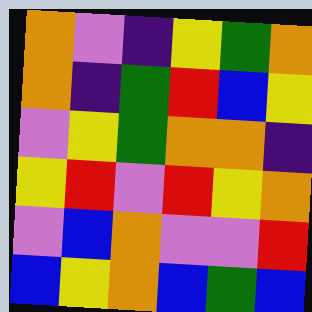[["orange", "violet", "indigo", "yellow", "green", "orange"], ["orange", "indigo", "green", "red", "blue", "yellow"], ["violet", "yellow", "green", "orange", "orange", "indigo"], ["yellow", "red", "violet", "red", "yellow", "orange"], ["violet", "blue", "orange", "violet", "violet", "red"], ["blue", "yellow", "orange", "blue", "green", "blue"]]